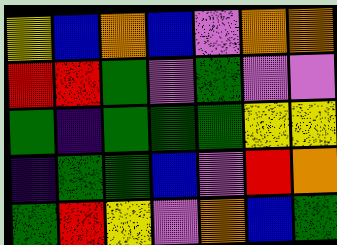[["yellow", "blue", "orange", "blue", "violet", "orange", "orange"], ["red", "red", "green", "violet", "green", "violet", "violet"], ["green", "indigo", "green", "green", "green", "yellow", "yellow"], ["indigo", "green", "green", "blue", "violet", "red", "orange"], ["green", "red", "yellow", "violet", "orange", "blue", "green"]]